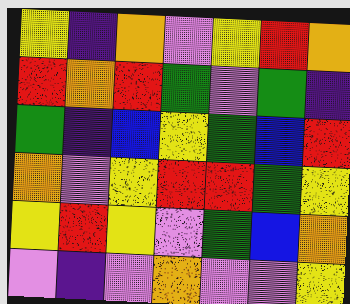[["yellow", "indigo", "orange", "violet", "yellow", "red", "orange"], ["red", "orange", "red", "green", "violet", "green", "indigo"], ["green", "indigo", "blue", "yellow", "green", "blue", "red"], ["orange", "violet", "yellow", "red", "red", "green", "yellow"], ["yellow", "red", "yellow", "violet", "green", "blue", "orange"], ["violet", "indigo", "violet", "orange", "violet", "violet", "yellow"]]